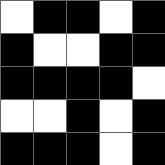[["white", "black", "black", "white", "black"], ["black", "white", "white", "black", "black"], ["black", "black", "black", "black", "white"], ["white", "white", "black", "white", "black"], ["black", "black", "black", "white", "black"]]